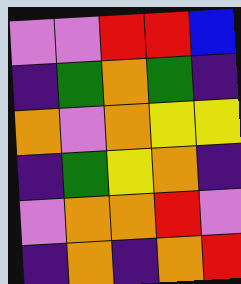[["violet", "violet", "red", "red", "blue"], ["indigo", "green", "orange", "green", "indigo"], ["orange", "violet", "orange", "yellow", "yellow"], ["indigo", "green", "yellow", "orange", "indigo"], ["violet", "orange", "orange", "red", "violet"], ["indigo", "orange", "indigo", "orange", "red"]]